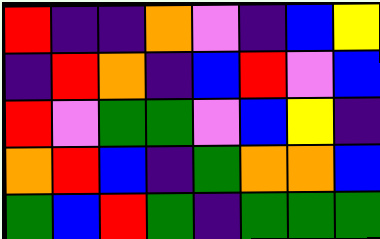[["red", "indigo", "indigo", "orange", "violet", "indigo", "blue", "yellow"], ["indigo", "red", "orange", "indigo", "blue", "red", "violet", "blue"], ["red", "violet", "green", "green", "violet", "blue", "yellow", "indigo"], ["orange", "red", "blue", "indigo", "green", "orange", "orange", "blue"], ["green", "blue", "red", "green", "indigo", "green", "green", "green"]]